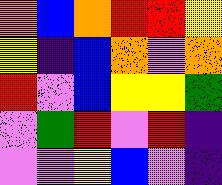[["orange", "blue", "orange", "red", "red", "yellow"], ["yellow", "indigo", "blue", "orange", "violet", "orange"], ["red", "violet", "blue", "yellow", "yellow", "green"], ["violet", "green", "red", "violet", "red", "indigo"], ["violet", "violet", "yellow", "blue", "violet", "indigo"]]